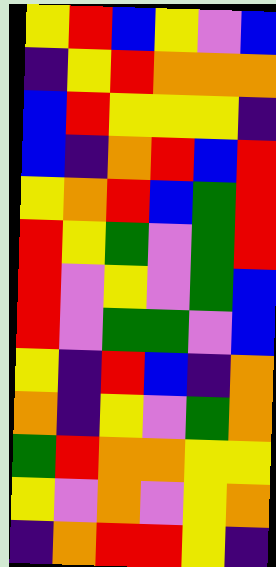[["yellow", "red", "blue", "yellow", "violet", "blue"], ["indigo", "yellow", "red", "orange", "orange", "orange"], ["blue", "red", "yellow", "yellow", "yellow", "indigo"], ["blue", "indigo", "orange", "red", "blue", "red"], ["yellow", "orange", "red", "blue", "green", "red"], ["red", "yellow", "green", "violet", "green", "red"], ["red", "violet", "yellow", "violet", "green", "blue"], ["red", "violet", "green", "green", "violet", "blue"], ["yellow", "indigo", "red", "blue", "indigo", "orange"], ["orange", "indigo", "yellow", "violet", "green", "orange"], ["green", "red", "orange", "orange", "yellow", "yellow"], ["yellow", "violet", "orange", "violet", "yellow", "orange"], ["indigo", "orange", "red", "red", "yellow", "indigo"]]